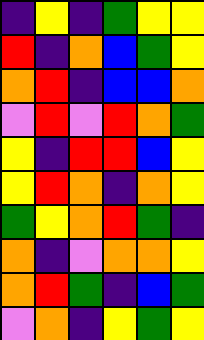[["indigo", "yellow", "indigo", "green", "yellow", "yellow"], ["red", "indigo", "orange", "blue", "green", "yellow"], ["orange", "red", "indigo", "blue", "blue", "orange"], ["violet", "red", "violet", "red", "orange", "green"], ["yellow", "indigo", "red", "red", "blue", "yellow"], ["yellow", "red", "orange", "indigo", "orange", "yellow"], ["green", "yellow", "orange", "red", "green", "indigo"], ["orange", "indigo", "violet", "orange", "orange", "yellow"], ["orange", "red", "green", "indigo", "blue", "green"], ["violet", "orange", "indigo", "yellow", "green", "yellow"]]